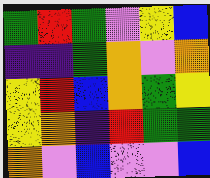[["green", "red", "green", "violet", "yellow", "blue"], ["indigo", "indigo", "green", "orange", "violet", "orange"], ["yellow", "red", "blue", "orange", "green", "yellow"], ["yellow", "orange", "indigo", "red", "green", "green"], ["orange", "violet", "blue", "violet", "violet", "blue"]]